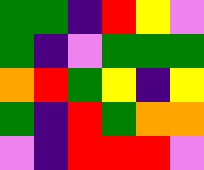[["green", "green", "indigo", "red", "yellow", "violet"], ["green", "indigo", "violet", "green", "green", "green"], ["orange", "red", "green", "yellow", "indigo", "yellow"], ["green", "indigo", "red", "green", "orange", "orange"], ["violet", "indigo", "red", "red", "red", "violet"]]